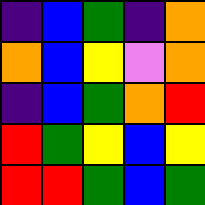[["indigo", "blue", "green", "indigo", "orange"], ["orange", "blue", "yellow", "violet", "orange"], ["indigo", "blue", "green", "orange", "red"], ["red", "green", "yellow", "blue", "yellow"], ["red", "red", "green", "blue", "green"]]